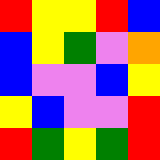[["red", "yellow", "yellow", "red", "blue"], ["blue", "yellow", "green", "violet", "orange"], ["blue", "violet", "violet", "blue", "yellow"], ["yellow", "blue", "violet", "violet", "red"], ["red", "green", "yellow", "green", "red"]]